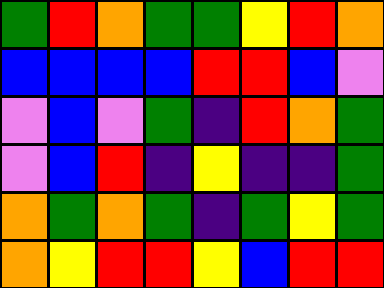[["green", "red", "orange", "green", "green", "yellow", "red", "orange"], ["blue", "blue", "blue", "blue", "red", "red", "blue", "violet"], ["violet", "blue", "violet", "green", "indigo", "red", "orange", "green"], ["violet", "blue", "red", "indigo", "yellow", "indigo", "indigo", "green"], ["orange", "green", "orange", "green", "indigo", "green", "yellow", "green"], ["orange", "yellow", "red", "red", "yellow", "blue", "red", "red"]]